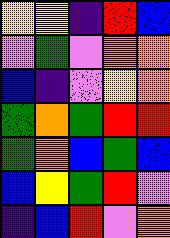[["yellow", "yellow", "indigo", "red", "blue"], ["violet", "green", "violet", "orange", "orange"], ["blue", "indigo", "violet", "yellow", "orange"], ["green", "orange", "green", "red", "red"], ["green", "orange", "blue", "green", "blue"], ["blue", "yellow", "green", "red", "violet"], ["indigo", "blue", "red", "violet", "orange"]]